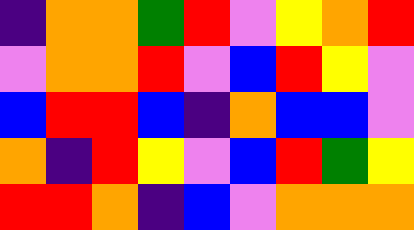[["indigo", "orange", "orange", "green", "red", "violet", "yellow", "orange", "red"], ["violet", "orange", "orange", "red", "violet", "blue", "red", "yellow", "violet"], ["blue", "red", "red", "blue", "indigo", "orange", "blue", "blue", "violet"], ["orange", "indigo", "red", "yellow", "violet", "blue", "red", "green", "yellow"], ["red", "red", "orange", "indigo", "blue", "violet", "orange", "orange", "orange"]]